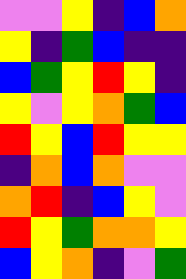[["violet", "violet", "yellow", "indigo", "blue", "orange"], ["yellow", "indigo", "green", "blue", "indigo", "indigo"], ["blue", "green", "yellow", "red", "yellow", "indigo"], ["yellow", "violet", "yellow", "orange", "green", "blue"], ["red", "yellow", "blue", "red", "yellow", "yellow"], ["indigo", "orange", "blue", "orange", "violet", "violet"], ["orange", "red", "indigo", "blue", "yellow", "violet"], ["red", "yellow", "green", "orange", "orange", "yellow"], ["blue", "yellow", "orange", "indigo", "violet", "green"]]